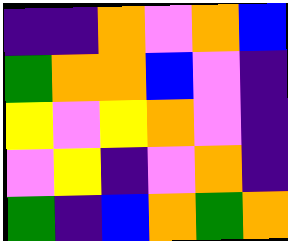[["indigo", "indigo", "orange", "violet", "orange", "blue"], ["green", "orange", "orange", "blue", "violet", "indigo"], ["yellow", "violet", "yellow", "orange", "violet", "indigo"], ["violet", "yellow", "indigo", "violet", "orange", "indigo"], ["green", "indigo", "blue", "orange", "green", "orange"]]